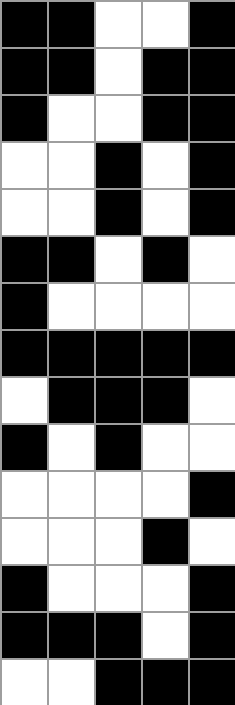[["black", "black", "white", "white", "black"], ["black", "black", "white", "black", "black"], ["black", "white", "white", "black", "black"], ["white", "white", "black", "white", "black"], ["white", "white", "black", "white", "black"], ["black", "black", "white", "black", "white"], ["black", "white", "white", "white", "white"], ["black", "black", "black", "black", "black"], ["white", "black", "black", "black", "white"], ["black", "white", "black", "white", "white"], ["white", "white", "white", "white", "black"], ["white", "white", "white", "black", "white"], ["black", "white", "white", "white", "black"], ["black", "black", "black", "white", "black"], ["white", "white", "black", "black", "black"]]